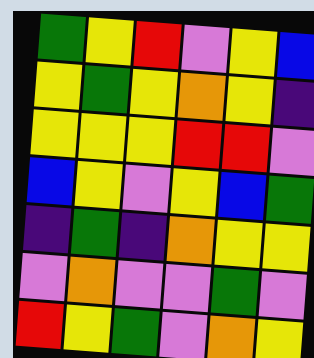[["green", "yellow", "red", "violet", "yellow", "blue"], ["yellow", "green", "yellow", "orange", "yellow", "indigo"], ["yellow", "yellow", "yellow", "red", "red", "violet"], ["blue", "yellow", "violet", "yellow", "blue", "green"], ["indigo", "green", "indigo", "orange", "yellow", "yellow"], ["violet", "orange", "violet", "violet", "green", "violet"], ["red", "yellow", "green", "violet", "orange", "yellow"]]